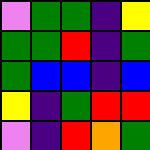[["violet", "green", "green", "indigo", "yellow"], ["green", "green", "red", "indigo", "green"], ["green", "blue", "blue", "indigo", "blue"], ["yellow", "indigo", "green", "red", "red"], ["violet", "indigo", "red", "orange", "green"]]